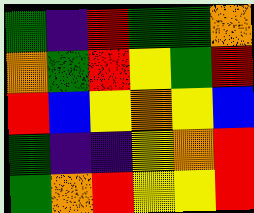[["green", "indigo", "red", "green", "green", "orange"], ["orange", "green", "red", "yellow", "green", "red"], ["red", "blue", "yellow", "orange", "yellow", "blue"], ["green", "indigo", "indigo", "yellow", "orange", "red"], ["green", "orange", "red", "yellow", "yellow", "red"]]